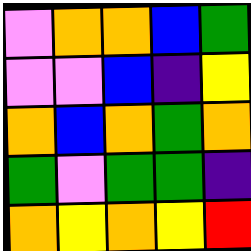[["violet", "orange", "orange", "blue", "green"], ["violet", "violet", "blue", "indigo", "yellow"], ["orange", "blue", "orange", "green", "orange"], ["green", "violet", "green", "green", "indigo"], ["orange", "yellow", "orange", "yellow", "red"]]